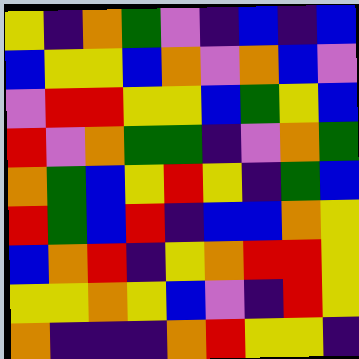[["yellow", "indigo", "orange", "green", "violet", "indigo", "blue", "indigo", "blue"], ["blue", "yellow", "yellow", "blue", "orange", "violet", "orange", "blue", "violet"], ["violet", "red", "red", "yellow", "yellow", "blue", "green", "yellow", "blue"], ["red", "violet", "orange", "green", "green", "indigo", "violet", "orange", "green"], ["orange", "green", "blue", "yellow", "red", "yellow", "indigo", "green", "blue"], ["red", "green", "blue", "red", "indigo", "blue", "blue", "orange", "yellow"], ["blue", "orange", "red", "indigo", "yellow", "orange", "red", "red", "yellow"], ["yellow", "yellow", "orange", "yellow", "blue", "violet", "indigo", "red", "yellow"], ["orange", "indigo", "indigo", "indigo", "orange", "red", "yellow", "yellow", "indigo"]]